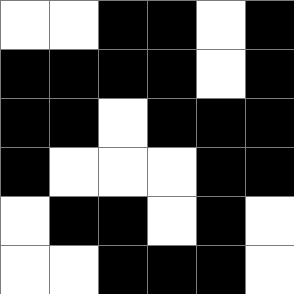[["white", "white", "black", "black", "white", "black"], ["black", "black", "black", "black", "white", "black"], ["black", "black", "white", "black", "black", "black"], ["black", "white", "white", "white", "black", "black"], ["white", "black", "black", "white", "black", "white"], ["white", "white", "black", "black", "black", "white"]]